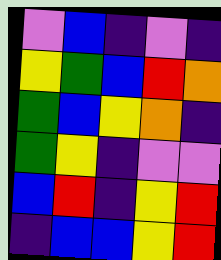[["violet", "blue", "indigo", "violet", "indigo"], ["yellow", "green", "blue", "red", "orange"], ["green", "blue", "yellow", "orange", "indigo"], ["green", "yellow", "indigo", "violet", "violet"], ["blue", "red", "indigo", "yellow", "red"], ["indigo", "blue", "blue", "yellow", "red"]]